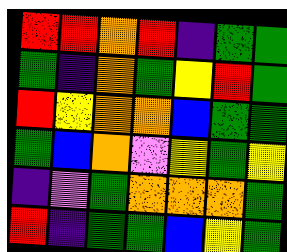[["red", "red", "orange", "red", "indigo", "green", "green"], ["green", "indigo", "orange", "green", "yellow", "red", "green"], ["red", "yellow", "orange", "orange", "blue", "green", "green"], ["green", "blue", "orange", "violet", "yellow", "green", "yellow"], ["indigo", "violet", "green", "orange", "orange", "orange", "green"], ["red", "indigo", "green", "green", "blue", "yellow", "green"]]